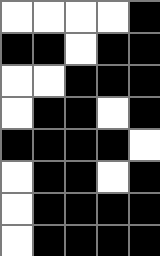[["white", "white", "white", "white", "black"], ["black", "black", "white", "black", "black"], ["white", "white", "black", "black", "black"], ["white", "black", "black", "white", "black"], ["black", "black", "black", "black", "white"], ["white", "black", "black", "white", "black"], ["white", "black", "black", "black", "black"], ["white", "black", "black", "black", "black"]]